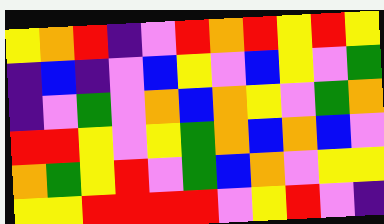[["yellow", "orange", "red", "indigo", "violet", "red", "orange", "red", "yellow", "red", "yellow"], ["indigo", "blue", "indigo", "violet", "blue", "yellow", "violet", "blue", "yellow", "violet", "green"], ["indigo", "violet", "green", "violet", "orange", "blue", "orange", "yellow", "violet", "green", "orange"], ["red", "red", "yellow", "violet", "yellow", "green", "orange", "blue", "orange", "blue", "violet"], ["orange", "green", "yellow", "red", "violet", "green", "blue", "orange", "violet", "yellow", "yellow"], ["yellow", "yellow", "red", "red", "red", "red", "violet", "yellow", "red", "violet", "indigo"]]